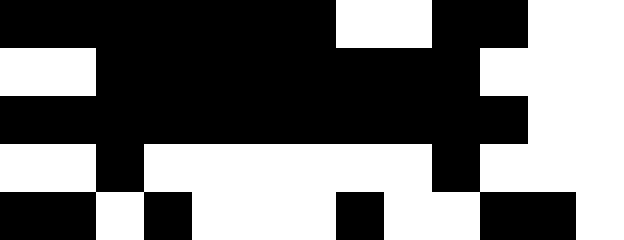[["black", "black", "black", "black", "black", "black", "black", "white", "white", "black", "black", "white", "white"], ["white", "white", "black", "black", "black", "black", "black", "black", "black", "black", "white", "white", "white"], ["black", "black", "black", "black", "black", "black", "black", "black", "black", "black", "black", "white", "white"], ["white", "white", "black", "white", "white", "white", "white", "white", "white", "black", "white", "white", "white"], ["black", "black", "white", "black", "white", "white", "white", "black", "white", "white", "black", "black", "white"]]